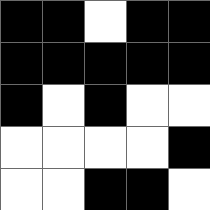[["black", "black", "white", "black", "black"], ["black", "black", "black", "black", "black"], ["black", "white", "black", "white", "white"], ["white", "white", "white", "white", "black"], ["white", "white", "black", "black", "white"]]